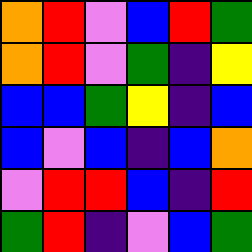[["orange", "red", "violet", "blue", "red", "green"], ["orange", "red", "violet", "green", "indigo", "yellow"], ["blue", "blue", "green", "yellow", "indigo", "blue"], ["blue", "violet", "blue", "indigo", "blue", "orange"], ["violet", "red", "red", "blue", "indigo", "red"], ["green", "red", "indigo", "violet", "blue", "green"]]